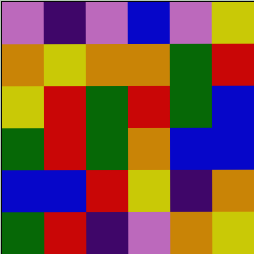[["violet", "indigo", "violet", "blue", "violet", "yellow"], ["orange", "yellow", "orange", "orange", "green", "red"], ["yellow", "red", "green", "red", "green", "blue"], ["green", "red", "green", "orange", "blue", "blue"], ["blue", "blue", "red", "yellow", "indigo", "orange"], ["green", "red", "indigo", "violet", "orange", "yellow"]]